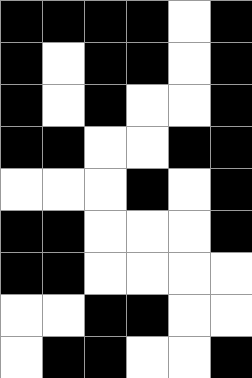[["black", "black", "black", "black", "white", "black"], ["black", "white", "black", "black", "white", "black"], ["black", "white", "black", "white", "white", "black"], ["black", "black", "white", "white", "black", "black"], ["white", "white", "white", "black", "white", "black"], ["black", "black", "white", "white", "white", "black"], ["black", "black", "white", "white", "white", "white"], ["white", "white", "black", "black", "white", "white"], ["white", "black", "black", "white", "white", "black"]]